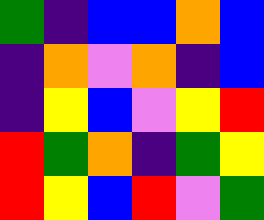[["green", "indigo", "blue", "blue", "orange", "blue"], ["indigo", "orange", "violet", "orange", "indigo", "blue"], ["indigo", "yellow", "blue", "violet", "yellow", "red"], ["red", "green", "orange", "indigo", "green", "yellow"], ["red", "yellow", "blue", "red", "violet", "green"]]